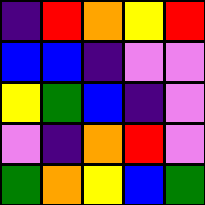[["indigo", "red", "orange", "yellow", "red"], ["blue", "blue", "indigo", "violet", "violet"], ["yellow", "green", "blue", "indigo", "violet"], ["violet", "indigo", "orange", "red", "violet"], ["green", "orange", "yellow", "blue", "green"]]